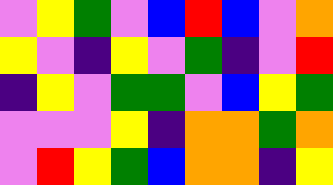[["violet", "yellow", "green", "violet", "blue", "red", "blue", "violet", "orange"], ["yellow", "violet", "indigo", "yellow", "violet", "green", "indigo", "violet", "red"], ["indigo", "yellow", "violet", "green", "green", "violet", "blue", "yellow", "green"], ["violet", "violet", "violet", "yellow", "indigo", "orange", "orange", "green", "orange"], ["violet", "red", "yellow", "green", "blue", "orange", "orange", "indigo", "yellow"]]